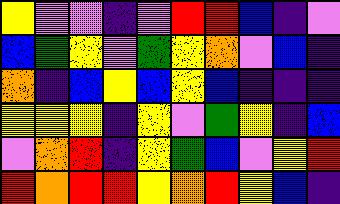[["yellow", "violet", "violet", "indigo", "violet", "red", "red", "blue", "indigo", "violet"], ["blue", "green", "yellow", "violet", "green", "yellow", "orange", "violet", "blue", "indigo"], ["orange", "indigo", "blue", "yellow", "blue", "yellow", "blue", "indigo", "indigo", "indigo"], ["yellow", "yellow", "yellow", "indigo", "yellow", "violet", "green", "yellow", "indigo", "blue"], ["violet", "orange", "red", "indigo", "yellow", "green", "blue", "violet", "yellow", "red"], ["red", "orange", "red", "red", "yellow", "orange", "red", "yellow", "blue", "indigo"]]